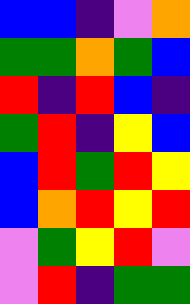[["blue", "blue", "indigo", "violet", "orange"], ["green", "green", "orange", "green", "blue"], ["red", "indigo", "red", "blue", "indigo"], ["green", "red", "indigo", "yellow", "blue"], ["blue", "red", "green", "red", "yellow"], ["blue", "orange", "red", "yellow", "red"], ["violet", "green", "yellow", "red", "violet"], ["violet", "red", "indigo", "green", "green"]]